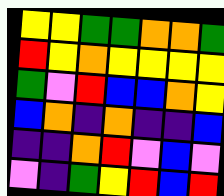[["yellow", "yellow", "green", "green", "orange", "orange", "green"], ["red", "yellow", "orange", "yellow", "yellow", "yellow", "yellow"], ["green", "violet", "red", "blue", "blue", "orange", "yellow"], ["blue", "orange", "indigo", "orange", "indigo", "indigo", "blue"], ["indigo", "indigo", "orange", "red", "violet", "blue", "violet"], ["violet", "indigo", "green", "yellow", "red", "blue", "red"]]